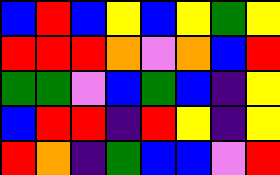[["blue", "red", "blue", "yellow", "blue", "yellow", "green", "yellow"], ["red", "red", "red", "orange", "violet", "orange", "blue", "red"], ["green", "green", "violet", "blue", "green", "blue", "indigo", "yellow"], ["blue", "red", "red", "indigo", "red", "yellow", "indigo", "yellow"], ["red", "orange", "indigo", "green", "blue", "blue", "violet", "red"]]